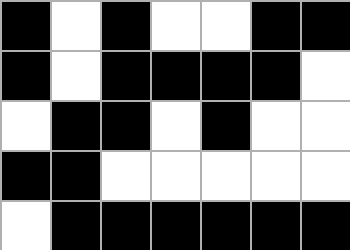[["black", "white", "black", "white", "white", "black", "black"], ["black", "white", "black", "black", "black", "black", "white"], ["white", "black", "black", "white", "black", "white", "white"], ["black", "black", "white", "white", "white", "white", "white"], ["white", "black", "black", "black", "black", "black", "black"]]